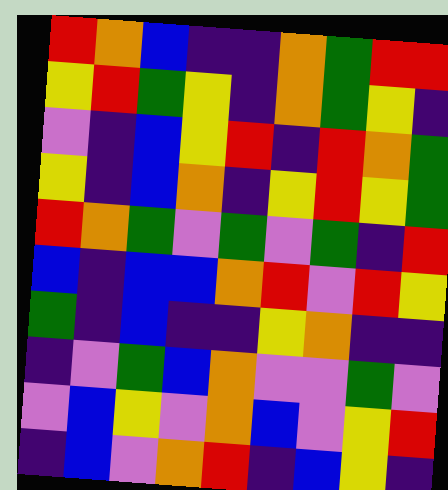[["red", "orange", "blue", "indigo", "indigo", "orange", "green", "red", "red"], ["yellow", "red", "green", "yellow", "indigo", "orange", "green", "yellow", "indigo"], ["violet", "indigo", "blue", "yellow", "red", "indigo", "red", "orange", "green"], ["yellow", "indigo", "blue", "orange", "indigo", "yellow", "red", "yellow", "green"], ["red", "orange", "green", "violet", "green", "violet", "green", "indigo", "red"], ["blue", "indigo", "blue", "blue", "orange", "red", "violet", "red", "yellow"], ["green", "indigo", "blue", "indigo", "indigo", "yellow", "orange", "indigo", "indigo"], ["indigo", "violet", "green", "blue", "orange", "violet", "violet", "green", "violet"], ["violet", "blue", "yellow", "violet", "orange", "blue", "violet", "yellow", "red"], ["indigo", "blue", "violet", "orange", "red", "indigo", "blue", "yellow", "indigo"]]